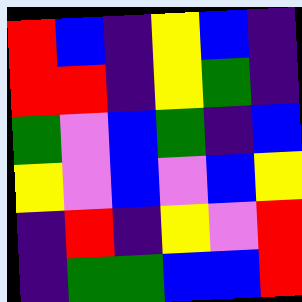[["red", "blue", "indigo", "yellow", "blue", "indigo"], ["red", "red", "indigo", "yellow", "green", "indigo"], ["green", "violet", "blue", "green", "indigo", "blue"], ["yellow", "violet", "blue", "violet", "blue", "yellow"], ["indigo", "red", "indigo", "yellow", "violet", "red"], ["indigo", "green", "green", "blue", "blue", "red"]]